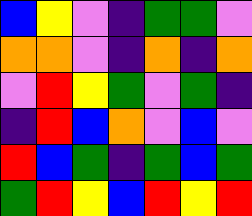[["blue", "yellow", "violet", "indigo", "green", "green", "violet"], ["orange", "orange", "violet", "indigo", "orange", "indigo", "orange"], ["violet", "red", "yellow", "green", "violet", "green", "indigo"], ["indigo", "red", "blue", "orange", "violet", "blue", "violet"], ["red", "blue", "green", "indigo", "green", "blue", "green"], ["green", "red", "yellow", "blue", "red", "yellow", "red"]]